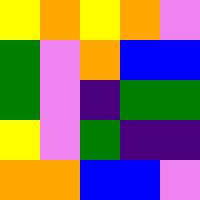[["yellow", "orange", "yellow", "orange", "violet"], ["green", "violet", "orange", "blue", "blue"], ["green", "violet", "indigo", "green", "green"], ["yellow", "violet", "green", "indigo", "indigo"], ["orange", "orange", "blue", "blue", "violet"]]